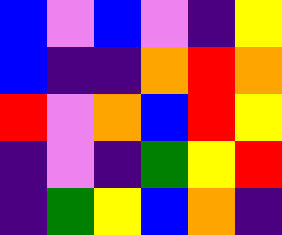[["blue", "violet", "blue", "violet", "indigo", "yellow"], ["blue", "indigo", "indigo", "orange", "red", "orange"], ["red", "violet", "orange", "blue", "red", "yellow"], ["indigo", "violet", "indigo", "green", "yellow", "red"], ["indigo", "green", "yellow", "blue", "orange", "indigo"]]